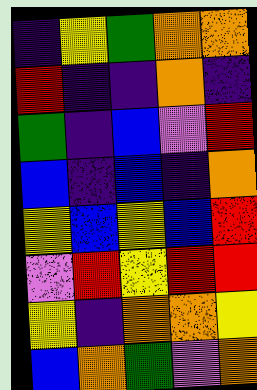[["indigo", "yellow", "green", "orange", "orange"], ["red", "indigo", "indigo", "orange", "indigo"], ["green", "indigo", "blue", "violet", "red"], ["blue", "indigo", "blue", "indigo", "orange"], ["yellow", "blue", "yellow", "blue", "red"], ["violet", "red", "yellow", "red", "red"], ["yellow", "indigo", "orange", "orange", "yellow"], ["blue", "orange", "green", "violet", "orange"]]